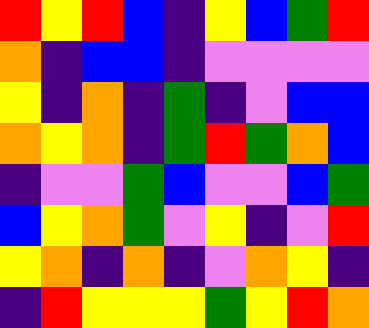[["red", "yellow", "red", "blue", "indigo", "yellow", "blue", "green", "red"], ["orange", "indigo", "blue", "blue", "indigo", "violet", "violet", "violet", "violet"], ["yellow", "indigo", "orange", "indigo", "green", "indigo", "violet", "blue", "blue"], ["orange", "yellow", "orange", "indigo", "green", "red", "green", "orange", "blue"], ["indigo", "violet", "violet", "green", "blue", "violet", "violet", "blue", "green"], ["blue", "yellow", "orange", "green", "violet", "yellow", "indigo", "violet", "red"], ["yellow", "orange", "indigo", "orange", "indigo", "violet", "orange", "yellow", "indigo"], ["indigo", "red", "yellow", "yellow", "yellow", "green", "yellow", "red", "orange"]]